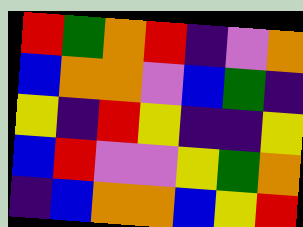[["red", "green", "orange", "red", "indigo", "violet", "orange"], ["blue", "orange", "orange", "violet", "blue", "green", "indigo"], ["yellow", "indigo", "red", "yellow", "indigo", "indigo", "yellow"], ["blue", "red", "violet", "violet", "yellow", "green", "orange"], ["indigo", "blue", "orange", "orange", "blue", "yellow", "red"]]